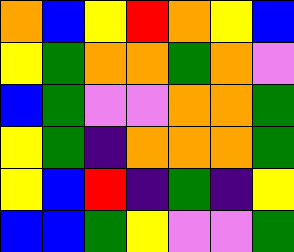[["orange", "blue", "yellow", "red", "orange", "yellow", "blue"], ["yellow", "green", "orange", "orange", "green", "orange", "violet"], ["blue", "green", "violet", "violet", "orange", "orange", "green"], ["yellow", "green", "indigo", "orange", "orange", "orange", "green"], ["yellow", "blue", "red", "indigo", "green", "indigo", "yellow"], ["blue", "blue", "green", "yellow", "violet", "violet", "green"]]